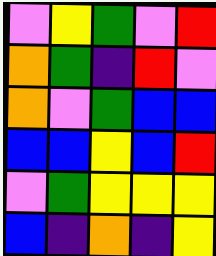[["violet", "yellow", "green", "violet", "red"], ["orange", "green", "indigo", "red", "violet"], ["orange", "violet", "green", "blue", "blue"], ["blue", "blue", "yellow", "blue", "red"], ["violet", "green", "yellow", "yellow", "yellow"], ["blue", "indigo", "orange", "indigo", "yellow"]]